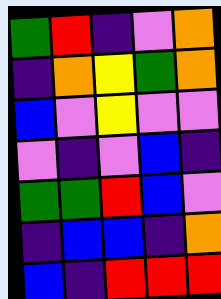[["green", "red", "indigo", "violet", "orange"], ["indigo", "orange", "yellow", "green", "orange"], ["blue", "violet", "yellow", "violet", "violet"], ["violet", "indigo", "violet", "blue", "indigo"], ["green", "green", "red", "blue", "violet"], ["indigo", "blue", "blue", "indigo", "orange"], ["blue", "indigo", "red", "red", "red"]]